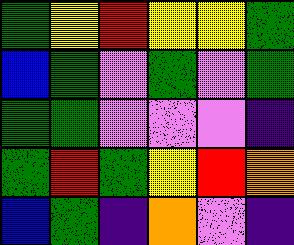[["green", "yellow", "red", "yellow", "yellow", "green"], ["blue", "green", "violet", "green", "violet", "green"], ["green", "green", "violet", "violet", "violet", "indigo"], ["green", "red", "green", "yellow", "red", "orange"], ["blue", "green", "indigo", "orange", "violet", "indigo"]]